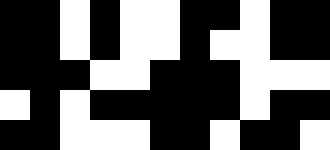[["black", "black", "white", "black", "white", "white", "black", "black", "white", "black", "black"], ["black", "black", "white", "black", "white", "white", "black", "white", "white", "black", "black"], ["black", "black", "black", "white", "white", "black", "black", "black", "white", "white", "white"], ["white", "black", "white", "black", "black", "black", "black", "black", "white", "black", "black"], ["black", "black", "white", "white", "white", "black", "black", "white", "black", "black", "white"]]